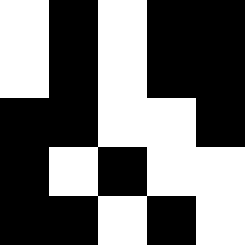[["white", "black", "white", "black", "black"], ["white", "black", "white", "black", "black"], ["black", "black", "white", "white", "black"], ["black", "white", "black", "white", "white"], ["black", "black", "white", "black", "white"]]